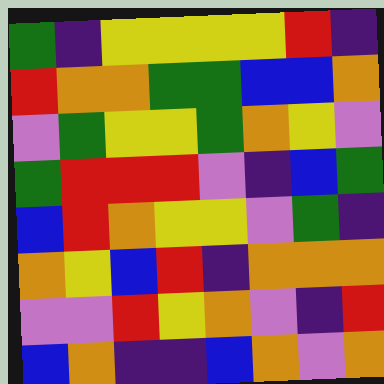[["green", "indigo", "yellow", "yellow", "yellow", "yellow", "red", "indigo"], ["red", "orange", "orange", "green", "green", "blue", "blue", "orange"], ["violet", "green", "yellow", "yellow", "green", "orange", "yellow", "violet"], ["green", "red", "red", "red", "violet", "indigo", "blue", "green"], ["blue", "red", "orange", "yellow", "yellow", "violet", "green", "indigo"], ["orange", "yellow", "blue", "red", "indigo", "orange", "orange", "orange"], ["violet", "violet", "red", "yellow", "orange", "violet", "indigo", "red"], ["blue", "orange", "indigo", "indigo", "blue", "orange", "violet", "orange"]]